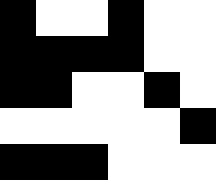[["black", "white", "white", "black", "white", "white"], ["black", "black", "black", "black", "white", "white"], ["black", "black", "white", "white", "black", "white"], ["white", "white", "white", "white", "white", "black"], ["black", "black", "black", "white", "white", "white"]]